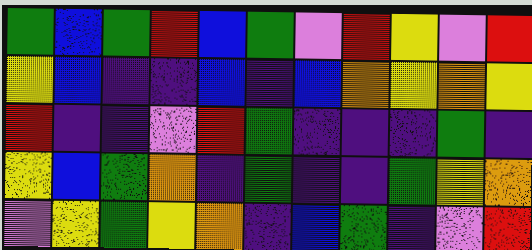[["green", "blue", "green", "red", "blue", "green", "violet", "red", "yellow", "violet", "red"], ["yellow", "blue", "indigo", "indigo", "blue", "indigo", "blue", "orange", "yellow", "orange", "yellow"], ["red", "indigo", "indigo", "violet", "red", "green", "indigo", "indigo", "indigo", "green", "indigo"], ["yellow", "blue", "green", "orange", "indigo", "green", "indigo", "indigo", "green", "yellow", "orange"], ["violet", "yellow", "green", "yellow", "orange", "indigo", "blue", "green", "indigo", "violet", "red"]]